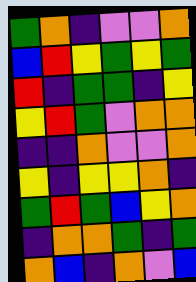[["green", "orange", "indigo", "violet", "violet", "orange"], ["blue", "red", "yellow", "green", "yellow", "green"], ["red", "indigo", "green", "green", "indigo", "yellow"], ["yellow", "red", "green", "violet", "orange", "orange"], ["indigo", "indigo", "orange", "violet", "violet", "orange"], ["yellow", "indigo", "yellow", "yellow", "orange", "indigo"], ["green", "red", "green", "blue", "yellow", "orange"], ["indigo", "orange", "orange", "green", "indigo", "green"], ["orange", "blue", "indigo", "orange", "violet", "blue"]]